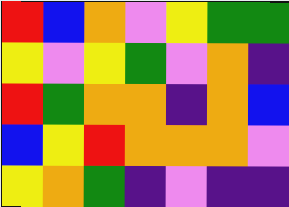[["red", "blue", "orange", "violet", "yellow", "green", "green"], ["yellow", "violet", "yellow", "green", "violet", "orange", "indigo"], ["red", "green", "orange", "orange", "indigo", "orange", "blue"], ["blue", "yellow", "red", "orange", "orange", "orange", "violet"], ["yellow", "orange", "green", "indigo", "violet", "indigo", "indigo"]]